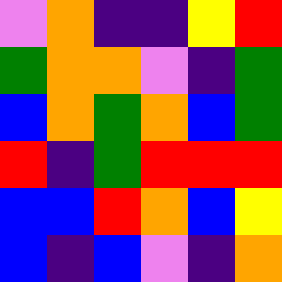[["violet", "orange", "indigo", "indigo", "yellow", "red"], ["green", "orange", "orange", "violet", "indigo", "green"], ["blue", "orange", "green", "orange", "blue", "green"], ["red", "indigo", "green", "red", "red", "red"], ["blue", "blue", "red", "orange", "blue", "yellow"], ["blue", "indigo", "blue", "violet", "indigo", "orange"]]